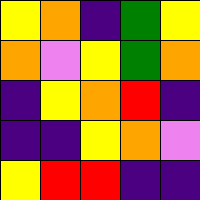[["yellow", "orange", "indigo", "green", "yellow"], ["orange", "violet", "yellow", "green", "orange"], ["indigo", "yellow", "orange", "red", "indigo"], ["indigo", "indigo", "yellow", "orange", "violet"], ["yellow", "red", "red", "indigo", "indigo"]]